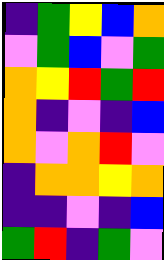[["indigo", "green", "yellow", "blue", "orange"], ["violet", "green", "blue", "violet", "green"], ["orange", "yellow", "red", "green", "red"], ["orange", "indigo", "violet", "indigo", "blue"], ["orange", "violet", "orange", "red", "violet"], ["indigo", "orange", "orange", "yellow", "orange"], ["indigo", "indigo", "violet", "indigo", "blue"], ["green", "red", "indigo", "green", "violet"]]